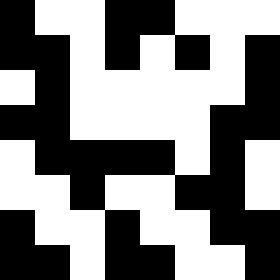[["black", "white", "white", "black", "black", "white", "white", "white"], ["black", "black", "white", "black", "white", "black", "white", "black"], ["white", "black", "white", "white", "white", "white", "white", "black"], ["black", "black", "white", "white", "white", "white", "black", "black"], ["white", "black", "black", "black", "black", "white", "black", "white"], ["white", "white", "black", "white", "white", "black", "black", "white"], ["black", "white", "white", "black", "white", "white", "black", "black"], ["black", "black", "white", "black", "black", "white", "white", "black"]]